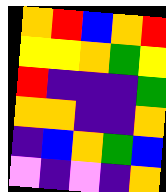[["orange", "red", "blue", "orange", "red"], ["yellow", "yellow", "orange", "green", "yellow"], ["red", "indigo", "indigo", "indigo", "green"], ["orange", "orange", "indigo", "indigo", "orange"], ["indigo", "blue", "orange", "green", "blue"], ["violet", "indigo", "violet", "indigo", "orange"]]